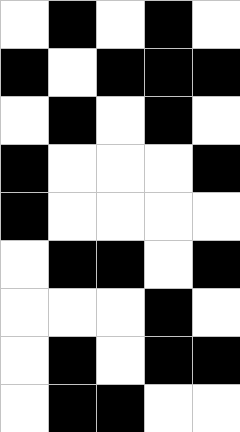[["white", "black", "white", "black", "white"], ["black", "white", "black", "black", "black"], ["white", "black", "white", "black", "white"], ["black", "white", "white", "white", "black"], ["black", "white", "white", "white", "white"], ["white", "black", "black", "white", "black"], ["white", "white", "white", "black", "white"], ["white", "black", "white", "black", "black"], ["white", "black", "black", "white", "white"]]